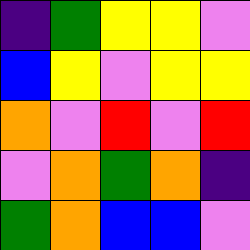[["indigo", "green", "yellow", "yellow", "violet"], ["blue", "yellow", "violet", "yellow", "yellow"], ["orange", "violet", "red", "violet", "red"], ["violet", "orange", "green", "orange", "indigo"], ["green", "orange", "blue", "blue", "violet"]]